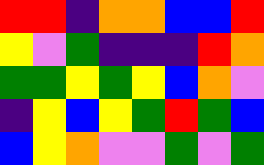[["red", "red", "indigo", "orange", "orange", "blue", "blue", "red"], ["yellow", "violet", "green", "indigo", "indigo", "indigo", "red", "orange"], ["green", "green", "yellow", "green", "yellow", "blue", "orange", "violet"], ["indigo", "yellow", "blue", "yellow", "green", "red", "green", "blue"], ["blue", "yellow", "orange", "violet", "violet", "green", "violet", "green"]]